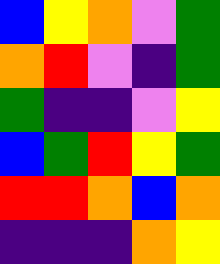[["blue", "yellow", "orange", "violet", "green"], ["orange", "red", "violet", "indigo", "green"], ["green", "indigo", "indigo", "violet", "yellow"], ["blue", "green", "red", "yellow", "green"], ["red", "red", "orange", "blue", "orange"], ["indigo", "indigo", "indigo", "orange", "yellow"]]